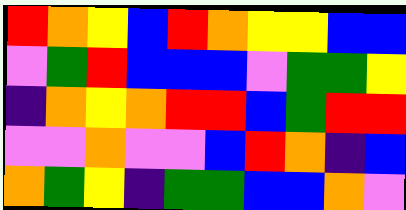[["red", "orange", "yellow", "blue", "red", "orange", "yellow", "yellow", "blue", "blue"], ["violet", "green", "red", "blue", "blue", "blue", "violet", "green", "green", "yellow"], ["indigo", "orange", "yellow", "orange", "red", "red", "blue", "green", "red", "red"], ["violet", "violet", "orange", "violet", "violet", "blue", "red", "orange", "indigo", "blue"], ["orange", "green", "yellow", "indigo", "green", "green", "blue", "blue", "orange", "violet"]]